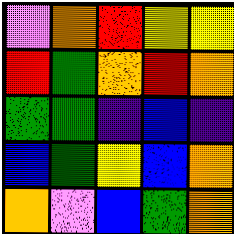[["violet", "orange", "red", "yellow", "yellow"], ["red", "green", "orange", "red", "orange"], ["green", "green", "indigo", "blue", "indigo"], ["blue", "green", "yellow", "blue", "orange"], ["orange", "violet", "blue", "green", "orange"]]